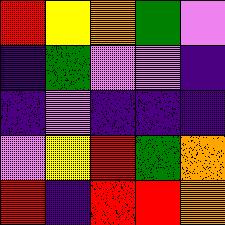[["red", "yellow", "orange", "green", "violet"], ["indigo", "green", "violet", "violet", "indigo"], ["indigo", "violet", "indigo", "indigo", "indigo"], ["violet", "yellow", "red", "green", "orange"], ["red", "indigo", "red", "red", "orange"]]